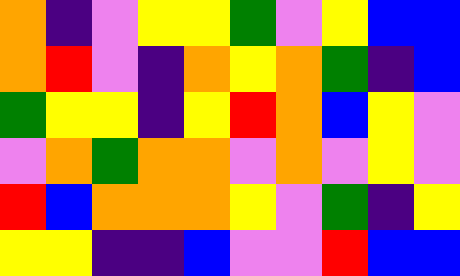[["orange", "indigo", "violet", "yellow", "yellow", "green", "violet", "yellow", "blue", "blue"], ["orange", "red", "violet", "indigo", "orange", "yellow", "orange", "green", "indigo", "blue"], ["green", "yellow", "yellow", "indigo", "yellow", "red", "orange", "blue", "yellow", "violet"], ["violet", "orange", "green", "orange", "orange", "violet", "orange", "violet", "yellow", "violet"], ["red", "blue", "orange", "orange", "orange", "yellow", "violet", "green", "indigo", "yellow"], ["yellow", "yellow", "indigo", "indigo", "blue", "violet", "violet", "red", "blue", "blue"]]